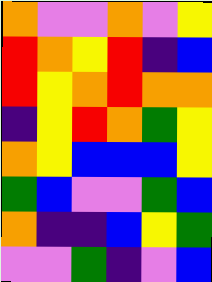[["orange", "violet", "violet", "orange", "violet", "yellow"], ["red", "orange", "yellow", "red", "indigo", "blue"], ["red", "yellow", "orange", "red", "orange", "orange"], ["indigo", "yellow", "red", "orange", "green", "yellow"], ["orange", "yellow", "blue", "blue", "blue", "yellow"], ["green", "blue", "violet", "violet", "green", "blue"], ["orange", "indigo", "indigo", "blue", "yellow", "green"], ["violet", "violet", "green", "indigo", "violet", "blue"]]